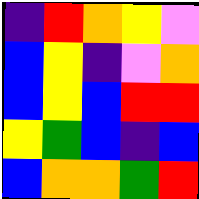[["indigo", "red", "orange", "yellow", "violet"], ["blue", "yellow", "indigo", "violet", "orange"], ["blue", "yellow", "blue", "red", "red"], ["yellow", "green", "blue", "indigo", "blue"], ["blue", "orange", "orange", "green", "red"]]